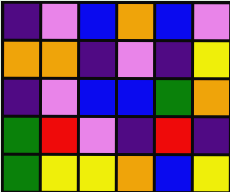[["indigo", "violet", "blue", "orange", "blue", "violet"], ["orange", "orange", "indigo", "violet", "indigo", "yellow"], ["indigo", "violet", "blue", "blue", "green", "orange"], ["green", "red", "violet", "indigo", "red", "indigo"], ["green", "yellow", "yellow", "orange", "blue", "yellow"]]